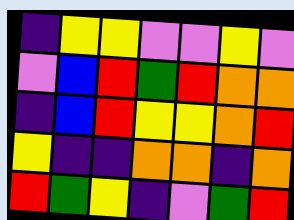[["indigo", "yellow", "yellow", "violet", "violet", "yellow", "violet"], ["violet", "blue", "red", "green", "red", "orange", "orange"], ["indigo", "blue", "red", "yellow", "yellow", "orange", "red"], ["yellow", "indigo", "indigo", "orange", "orange", "indigo", "orange"], ["red", "green", "yellow", "indigo", "violet", "green", "red"]]